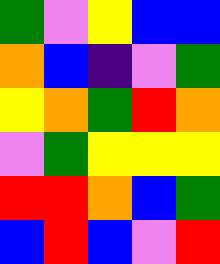[["green", "violet", "yellow", "blue", "blue"], ["orange", "blue", "indigo", "violet", "green"], ["yellow", "orange", "green", "red", "orange"], ["violet", "green", "yellow", "yellow", "yellow"], ["red", "red", "orange", "blue", "green"], ["blue", "red", "blue", "violet", "red"]]